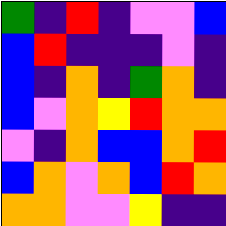[["green", "indigo", "red", "indigo", "violet", "violet", "blue"], ["blue", "red", "indigo", "indigo", "indigo", "violet", "indigo"], ["blue", "indigo", "orange", "indigo", "green", "orange", "indigo"], ["blue", "violet", "orange", "yellow", "red", "orange", "orange"], ["violet", "indigo", "orange", "blue", "blue", "orange", "red"], ["blue", "orange", "violet", "orange", "blue", "red", "orange"], ["orange", "orange", "violet", "violet", "yellow", "indigo", "indigo"]]